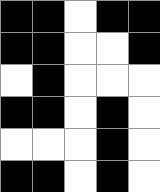[["black", "black", "white", "black", "black"], ["black", "black", "white", "white", "black"], ["white", "black", "white", "white", "white"], ["black", "black", "white", "black", "white"], ["white", "white", "white", "black", "white"], ["black", "black", "white", "black", "white"]]